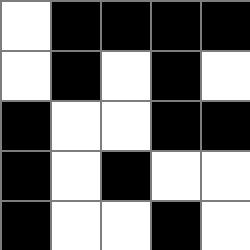[["white", "black", "black", "black", "black"], ["white", "black", "white", "black", "white"], ["black", "white", "white", "black", "black"], ["black", "white", "black", "white", "white"], ["black", "white", "white", "black", "white"]]